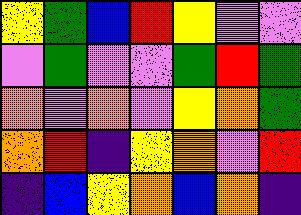[["yellow", "green", "blue", "red", "yellow", "violet", "violet"], ["violet", "green", "violet", "violet", "green", "red", "green"], ["orange", "violet", "orange", "violet", "yellow", "orange", "green"], ["orange", "red", "indigo", "yellow", "orange", "violet", "red"], ["indigo", "blue", "yellow", "orange", "blue", "orange", "indigo"]]